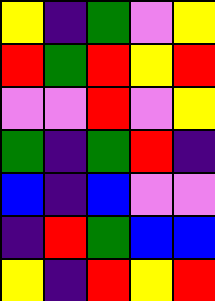[["yellow", "indigo", "green", "violet", "yellow"], ["red", "green", "red", "yellow", "red"], ["violet", "violet", "red", "violet", "yellow"], ["green", "indigo", "green", "red", "indigo"], ["blue", "indigo", "blue", "violet", "violet"], ["indigo", "red", "green", "blue", "blue"], ["yellow", "indigo", "red", "yellow", "red"]]